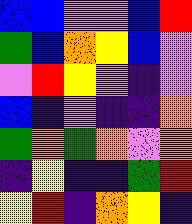[["blue", "blue", "violet", "violet", "blue", "red"], ["green", "blue", "orange", "yellow", "blue", "violet"], ["violet", "red", "yellow", "violet", "indigo", "violet"], ["blue", "indigo", "violet", "indigo", "indigo", "orange"], ["green", "orange", "green", "orange", "violet", "orange"], ["indigo", "yellow", "indigo", "indigo", "green", "red"], ["yellow", "red", "indigo", "orange", "yellow", "indigo"]]